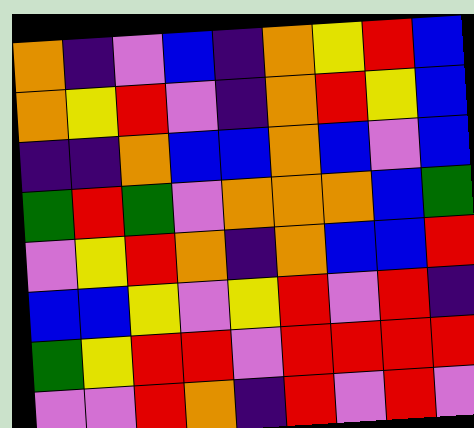[["orange", "indigo", "violet", "blue", "indigo", "orange", "yellow", "red", "blue"], ["orange", "yellow", "red", "violet", "indigo", "orange", "red", "yellow", "blue"], ["indigo", "indigo", "orange", "blue", "blue", "orange", "blue", "violet", "blue"], ["green", "red", "green", "violet", "orange", "orange", "orange", "blue", "green"], ["violet", "yellow", "red", "orange", "indigo", "orange", "blue", "blue", "red"], ["blue", "blue", "yellow", "violet", "yellow", "red", "violet", "red", "indigo"], ["green", "yellow", "red", "red", "violet", "red", "red", "red", "red"], ["violet", "violet", "red", "orange", "indigo", "red", "violet", "red", "violet"]]